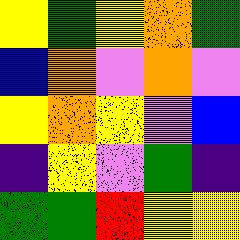[["yellow", "green", "yellow", "orange", "green"], ["blue", "orange", "violet", "orange", "violet"], ["yellow", "orange", "yellow", "violet", "blue"], ["indigo", "yellow", "violet", "green", "indigo"], ["green", "green", "red", "yellow", "yellow"]]